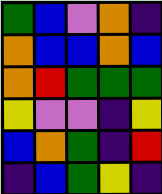[["green", "blue", "violet", "orange", "indigo"], ["orange", "blue", "blue", "orange", "blue"], ["orange", "red", "green", "green", "green"], ["yellow", "violet", "violet", "indigo", "yellow"], ["blue", "orange", "green", "indigo", "red"], ["indigo", "blue", "green", "yellow", "indigo"]]